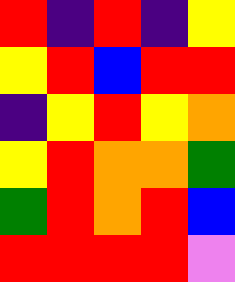[["red", "indigo", "red", "indigo", "yellow"], ["yellow", "red", "blue", "red", "red"], ["indigo", "yellow", "red", "yellow", "orange"], ["yellow", "red", "orange", "orange", "green"], ["green", "red", "orange", "red", "blue"], ["red", "red", "red", "red", "violet"]]